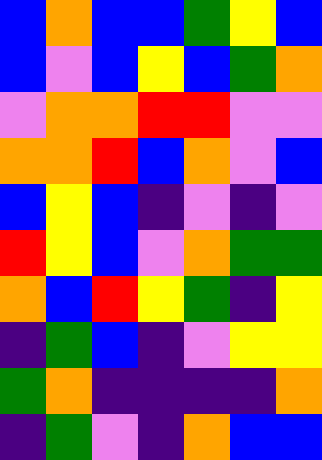[["blue", "orange", "blue", "blue", "green", "yellow", "blue"], ["blue", "violet", "blue", "yellow", "blue", "green", "orange"], ["violet", "orange", "orange", "red", "red", "violet", "violet"], ["orange", "orange", "red", "blue", "orange", "violet", "blue"], ["blue", "yellow", "blue", "indigo", "violet", "indigo", "violet"], ["red", "yellow", "blue", "violet", "orange", "green", "green"], ["orange", "blue", "red", "yellow", "green", "indigo", "yellow"], ["indigo", "green", "blue", "indigo", "violet", "yellow", "yellow"], ["green", "orange", "indigo", "indigo", "indigo", "indigo", "orange"], ["indigo", "green", "violet", "indigo", "orange", "blue", "blue"]]